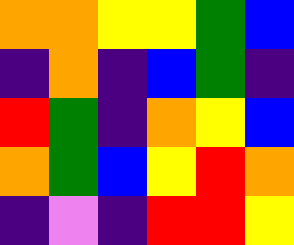[["orange", "orange", "yellow", "yellow", "green", "blue"], ["indigo", "orange", "indigo", "blue", "green", "indigo"], ["red", "green", "indigo", "orange", "yellow", "blue"], ["orange", "green", "blue", "yellow", "red", "orange"], ["indigo", "violet", "indigo", "red", "red", "yellow"]]